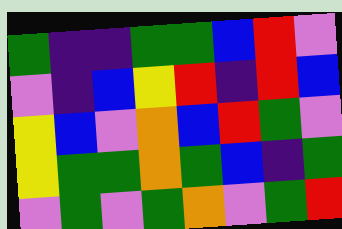[["green", "indigo", "indigo", "green", "green", "blue", "red", "violet"], ["violet", "indigo", "blue", "yellow", "red", "indigo", "red", "blue"], ["yellow", "blue", "violet", "orange", "blue", "red", "green", "violet"], ["yellow", "green", "green", "orange", "green", "blue", "indigo", "green"], ["violet", "green", "violet", "green", "orange", "violet", "green", "red"]]